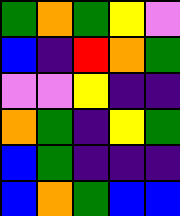[["green", "orange", "green", "yellow", "violet"], ["blue", "indigo", "red", "orange", "green"], ["violet", "violet", "yellow", "indigo", "indigo"], ["orange", "green", "indigo", "yellow", "green"], ["blue", "green", "indigo", "indigo", "indigo"], ["blue", "orange", "green", "blue", "blue"]]